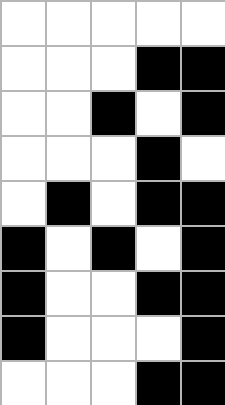[["white", "white", "white", "white", "white"], ["white", "white", "white", "black", "black"], ["white", "white", "black", "white", "black"], ["white", "white", "white", "black", "white"], ["white", "black", "white", "black", "black"], ["black", "white", "black", "white", "black"], ["black", "white", "white", "black", "black"], ["black", "white", "white", "white", "black"], ["white", "white", "white", "black", "black"]]